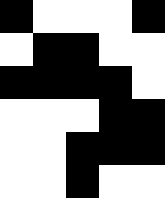[["black", "white", "white", "white", "black"], ["white", "black", "black", "white", "white"], ["black", "black", "black", "black", "white"], ["white", "white", "white", "black", "black"], ["white", "white", "black", "black", "black"], ["white", "white", "black", "white", "white"]]